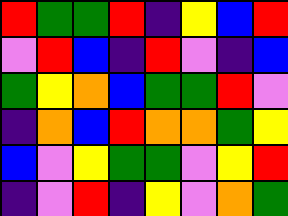[["red", "green", "green", "red", "indigo", "yellow", "blue", "red"], ["violet", "red", "blue", "indigo", "red", "violet", "indigo", "blue"], ["green", "yellow", "orange", "blue", "green", "green", "red", "violet"], ["indigo", "orange", "blue", "red", "orange", "orange", "green", "yellow"], ["blue", "violet", "yellow", "green", "green", "violet", "yellow", "red"], ["indigo", "violet", "red", "indigo", "yellow", "violet", "orange", "green"]]